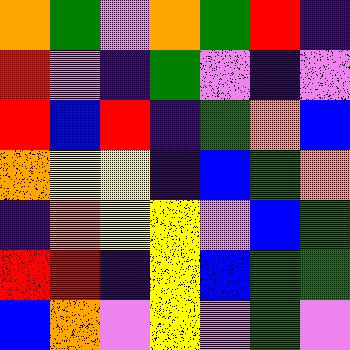[["orange", "green", "violet", "orange", "green", "red", "indigo"], ["red", "violet", "indigo", "green", "violet", "indigo", "violet"], ["red", "blue", "red", "indigo", "green", "orange", "blue"], ["orange", "yellow", "yellow", "indigo", "blue", "green", "orange"], ["indigo", "orange", "yellow", "yellow", "violet", "blue", "green"], ["red", "red", "indigo", "yellow", "blue", "green", "green"], ["blue", "orange", "violet", "yellow", "violet", "green", "violet"]]